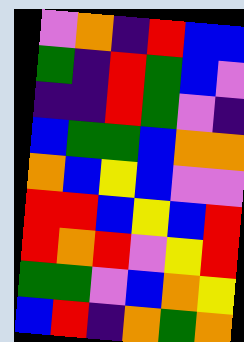[["violet", "orange", "indigo", "red", "blue", "blue"], ["green", "indigo", "red", "green", "blue", "violet"], ["indigo", "indigo", "red", "green", "violet", "indigo"], ["blue", "green", "green", "blue", "orange", "orange"], ["orange", "blue", "yellow", "blue", "violet", "violet"], ["red", "red", "blue", "yellow", "blue", "red"], ["red", "orange", "red", "violet", "yellow", "red"], ["green", "green", "violet", "blue", "orange", "yellow"], ["blue", "red", "indigo", "orange", "green", "orange"]]